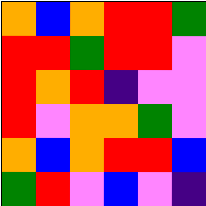[["orange", "blue", "orange", "red", "red", "green"], ["red", "red", "green", "red", "red", "violet"], ["red", "orange", "red", "indigo", "violet", "violet"], ["red", "violet", "orange", "orange", "green", "violet"], ["orange", "blue", "orange", "red", "red", "blue"], ["green", "red", "violet", "blue", "violet", "indigo"]]